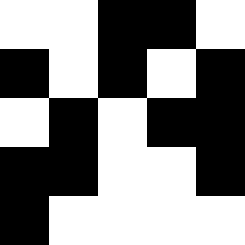[["white", "white", "black", "black", "white"], ["black", "white", "black", "white", "black"], ["white", "black", "white", "black", "black"], ["black", "black", "white", "white", "black"], ["black", "white", "white", "white", "white"]]